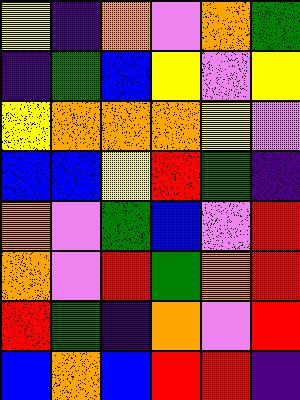[["yellow", "indigo", "orange", "violet", "orange", "green"], ["indigo", "green", "blue", "yellow", "violet", "yellow"], ["yellow", "orange", "orange", "orange", "yellow", "violet"], ["blue", "blue", "yellow", "red", "green", "indigo"], ["orange", "violet", "green", "blue", "violet", "red"], ["orange", "violet", "red", "green", "orange", "red"], ["red", "green", "indigo", "orange", "violet", "red"], ["blue", "orange", "blue", "red", "red", "indigo"]]